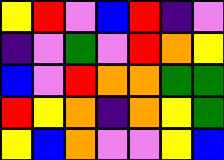[["yellow", "red", "violet", "blue", "red", "indigo", "violet"], ["indigo", "violet", "green", "violet", "red", "orange", "yellow"], ["blue", "violet", "red", "orange", "orange", "green", "green"], ["red", "yellow", "orange", "indigo", "orange", "yellow", "green"], ["yellow", "blue", "orange", "violet", "violet", "yellow", "blue"]]